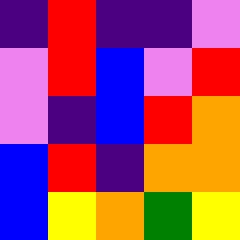[["indigo", "red", "indigo", "indigo", "violet"], ["violet", "red", "blue", "violet", "red"], ["violet", "indigo", "blue", "red", "orange"], ["blue", "red", "indigo", "orange", "orange"], ["blue", "yellow", "orange", "green", "yellow"]]